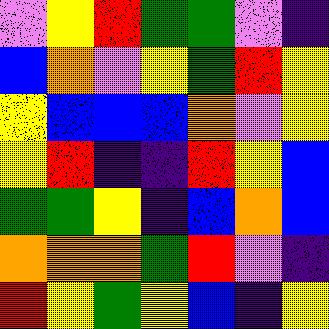[["violet", "yellow", "red", "green", "green", "violet", "indigo"], ["blue", "orange", "violet", "yellow", "green", "red", "yellow"], ["yellow", "blue", "blue", "blue", "orange", "violet", "yellow"], ["yellow", "red", "indigo", "indigo", "red", "yellow", "blue"], ["green", "green", "yellow", "indigo", "blue", "orange", "blue"], ["orange", "orange", "orange", "green", "red", "violet", "indigo"], ["red", "yellow", "green", "yellow", "blue", "indigo", "yellow"]]